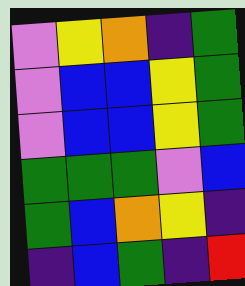[["violet", "yellow", "orange", "indigo", "green"], ["violet", "blue", "blue", "yellow", "green"], ["violet", "blue", "blue", "yellow", "green"], ["green", "green", "green", "violet", "blue"], ["green", "blue", "orange", "yellow", "indigo"], ["indigo", "blue", "green", "indigo", "red"]]